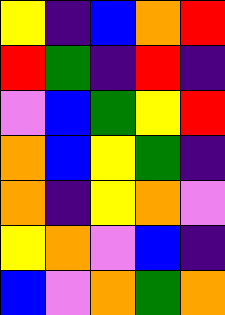[["yellow", "indigo", "blue", "orange", "red"], ["red", "green", "indigo", "red", "indigo"], ["violet", "blue", "green", "yellow", "red"], ["orange", "blue", "yellow", "green", "indigo"], ["orange", "indigo", "yellow", "orange", "violet"], ["yellow", "orange", "violet", "blue", "indigo"], ["blue", "violet", "orange", "green", "orange"]]